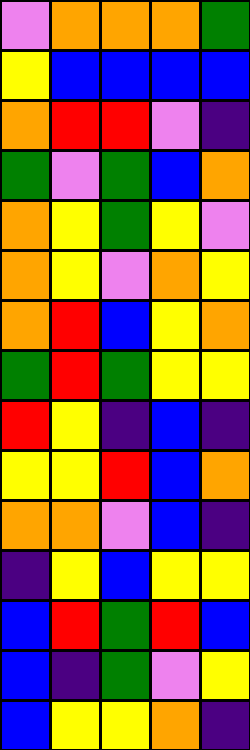[["violet", "orange", "orange", "orange", "green"], ["yellow", "blue", "blue", "blue", "blue"], ["orange", "red", "red", "violet", "indigo"], ["green", "violet", "green", "blue", "orange"], ["orange", "yellow", "green", "yellow", "violet"], ["orange", "yellow", "violet", "orange", "yellow"], ["orange", "red", "blue", "yellow", "orange"], ["green", "red", "green", "yellow", "yellow"], ["red", "yellow", "indigo", "blue", "indigo"], ["yellow", "yellow", "red", "blue", "orange"], ["orange", "orange", "violet", "blue", "indigo"], ["indigo", "yellow", "blue", "yellow", "yellow"], ["blue", "red", "green", "red", "blue"], ["blue", "indigo", "green", "violet", "yellow"], ["blue", "yellow", "yellow", "orange", "indigo"]]